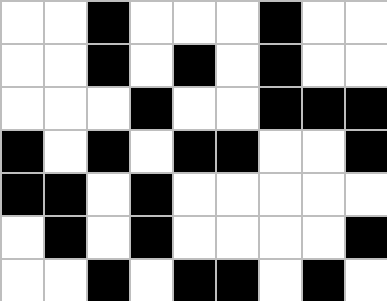[["white", "white", "black", "white", "white", "white", "black", "white", "white"], ["white", "white", "black", "white", "black", "white", "black", "white", "white"], ["white", "white", "white", "black", "white", "white", "black", "black", "black"], ["black", "white", "black", "white", "black", "black", "white", "white", "black"], ["black", "black", "white", "black", "white", "white", "white", "white", "white"], ["white", "black", "white", "black", "white", "white", "white", "white", "black"], ["white", "white", "black", "white", "black", "black", "white", "black", "white"]]